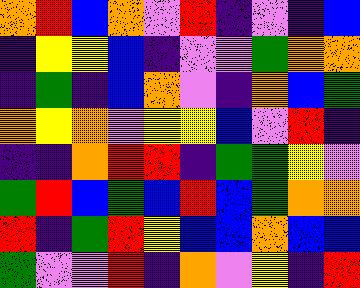[["orange", "red", "blue", "orange", "violet", "red", "indigo", "violet", "indigo", "blue"], ["indigo", "yellow", "yellow", "blue", "indigo", "violet", "violet", "green", "orange", "orange"], ["indigo", "green", "indigo", "blue", "orange", "violet", "indigo", "orange", "blue", "green"], ["orange", "yellow", "orange", "violet", "yellow", "yellow", "blue", "violet", "red", "indigo"], ["indigo", "indigo", "orange", "red", "red", "indigo", "green", "green", "yellow", "violet"], ["green", "red", "blue", "green", "blue", "red", "blue", "green", "orange", "orange"], ["red", "indigo", "green", "red", "yellow", "blue", "blue", "orange", "blue", "blue"], ["green", "violet", "violet", "red", "indigo", "orange", "violet", "yellow", "indigo", "red"]]